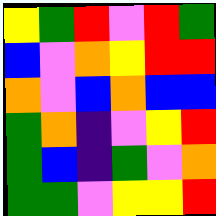[["yellow", "green", "red", "violet", "red", "green"], ["blue", "violet", "orange", "yellow", "red", "red"], ["orange", "violet", "blue", "orange", "blue", "blue"], ["green", "orange", "indigo", "violet", "yellow", "red"], ["green", "blue", "indigo", "green", "violet", "orange"], ["green", "green", "violet", "yellow", "yellow", "red"]]